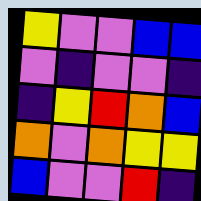[["yellow", "violet", "violet", "blue", "blue"], ["violet", "indigo", "violet", "violet", "indigo"], ["indigo", "yellow", "red", "orange", "blue"], ["orange", "violet", "orange", "yellow", "yellow"], ["blue", "violet", "violet", "red", "indigo"]]